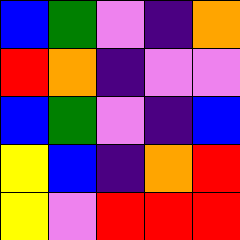[["blue", "green", "violet", "indigo", "orange"], ["red", "orange", "indigo", "violet", "violet"], ["blue", "green", "violet", "indigo", "blue"], ["yellow", "blue", "indigo", "orange", "red"], ["yellow", "violet", "red", "red", "red"]]